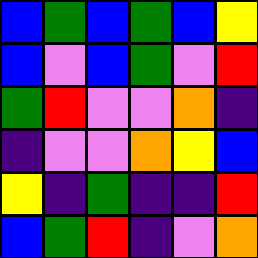[["blue", "green", "blue", "green", "blue", "yellow"], ["blue", "violet", "blue", "green", "violet", "red"], ["green", "red", "violet", "violet", "orange", "indigo"], ["indigo", "violet", "violet", "orange", "yellow", "blue"], ["yellow", "indigo", "green", "indigo", "indigo", "red"], ["blue", "green", "red", "indigo", "violet", "orange"]]